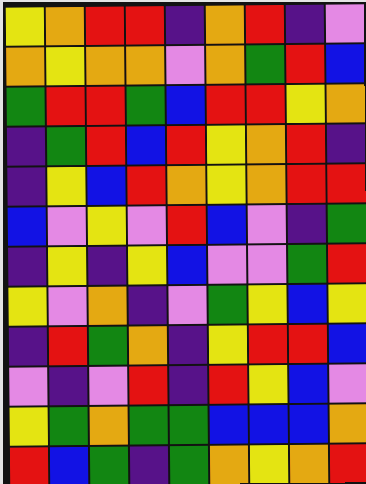[["yellow", "orange", "red", "red", "indigo", "orange", "red", "indigo", "violet"], ["orange", "yellow", "orange", "orange", "violet", "orange", "green", "red", "blue"], ["green", "red", "red", "green", "blue", "red", "red", "yellow", "orange"], ["indigo", "green", "red", "blue", "red", "yellow", "orange", "red", "indigo"], ["indigo", "yellow", "blue", "red", "orange", "yellow", "orange", "red", "red"], ["blue", "violet", "yellow", "violet", "red", "blue", "violet", "indigo", "green"], ["indigo", "yellow", "indigo", "yellow", "blue", "violet", "violet", "green", "red"], ["yellow", "violet", "orange", "indigo", "violet", "green", "yellow", "blue", "yellow"], ["indigo", "red", "green", "orange", "indigo", "yellow", "red", "red", "blue"], ["violet", "indigo", "violet", "red", "indigo", "red", "yellow", "blue", "violet"], ["yellow", "green", "orange", "green", "green", "blue", "blue", "blue", "orange"], ["red", "blue", "green", "indigo", "green", "orange", "yellow", "orange", "red"]]